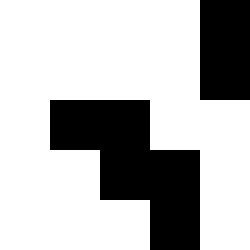[["white", "white", "white", "white", "black"], ["white", "white", "white", "white", "black"], ["white", "black", "black", "white", "white"], ["white", "white", "black", "black", "white"], ["white", "white", "white", "black", "white"]]